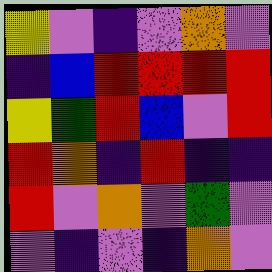[["yellow", "violet", "indigo", "violet", "orange", "violet"], ["indigo", "blue", "red", "red", "red", "red"], ["yellow", "green", "red", "blue", "violet", "red"], ["red", "orange", "indigo", "red", "indigo", "indigo"], ["red", "violet", "orange", "violet", "green", "violet"], ["violet", "indigo", "violet", "indigo", "orange", "violet"]]